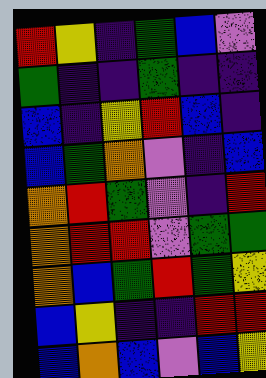[["red", "yellow", "indigo", "green", "blue", "violet"], ["green", "indigo", "indigo", "green", "indigo", "indigo"], ["blue", "indigo", "yellow", "red", "blue", "indigo"], ["blue", "green", "orange", "violet", "indigo", "blue"], ["orange", "red", "green", "violet", "indigo", "red"], ["orange", "red", "red", "violet", "green", "green"], ["orange", "blue", "green", "red", "green", "yellow"], ["blue", "yellow", "indigo", "indigo", "red", "red"], ["blue", "orange", "blue", "violet", "blue", "yellow"]]